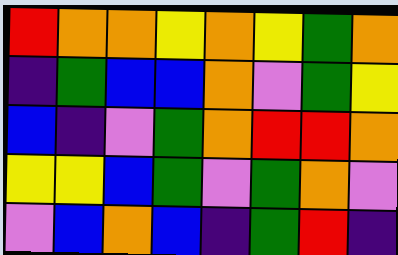[["red", "orange", "orange", "yellow", "orange", "yellow", "green", "orange"], ["indigo", "green", "blue", "blue", "orange", "violet", "green", "yellow"], ["blue", "indigo", "violet", "green", "orange", "red", "red", "orange"], ["yellow", "yellow", "blue", "green", "violet", "green", "orange", "violet"], ["violet", "blue", "orange", "blue", "indigo", "green", "red", "indigo"]]